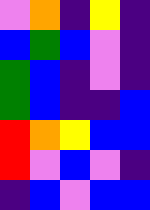[["violet", "orange", "indigo", "yellow", "indigo"], ["blue", "green", "blue", "violet", "indigo"], ["green", "blue", "indigo", "violet", "indigo"], ["green", "blue", "indigo", "indigo", "blue"], ["red", "orange", "yellow", "blue", "blue"], ["red", "violet", "blue", "violet", "indigo"], ["indigo", "blue", "violet", "blue", "blue"]]